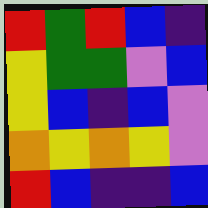[["red", "green", "red", "blue", "indigo"], ["yellow", "green", "green", "violet", "blue"], ["yellow", "blue", "indigo", "blue", "violet"], ["orange", "yellow", "orange", "yellow", "violet"], ["red", "blue", "indigo", "indigo", "blue"]]